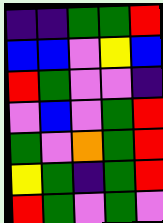[["indigo", "indigo", "green", "green", "red"], ["blue", "blue", "violet", "yellow", "blue"], ["red", "green", "violet", "violet", "indigo"], ["violet", "blue", "violet", "green", "red"], ["green", "violet", "orange", "green", "red"], ["yellow", "green", "indigo", "green", "red"], ["red", "green", "violet", "green", "violet"]]